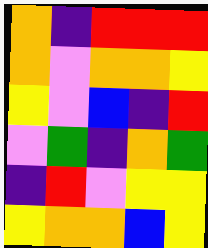[["orange", "indigo", "red", "red", "red"], ["orange", "violet", "orange", "orange", "yellow"], ["yellow", "violet", "blue", "indigo", "red"], ["violet", "green", "indigo", "orange", "green"], ["indigo", "red", "violet", "yellow", "yellow"], ["yellow", "orange", "orange", "blue", "yellow"]]